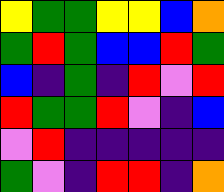[["yellow", "green", "green", "yellow", "yellow", "blue", "orange"], ["green", "red", "green", "blue", "blue", "red", "green"], ["blue", "indigo", "green", "indigo", "red", "violet", "red"], ["red", "green", "green", "red", "violet", "indigo", "blue"], ["violet", "red", "indigo", "indigo", "indigo", "indigo", "indigo"], ["green", "violet", "indigo", "red", "red", "indigo", "orange"]]